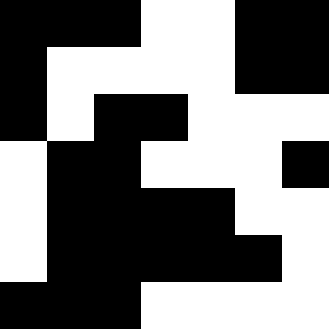[["black", "black", "black", "white", "white", "black", "black"], ["black", "white", "white", "white", "white", "black", "black"], ["black", "white", "black", "black", "white", "white", "white"], ["white", "black", "black", "white", "white", "white", "black"], ["white", "black", "black", "black", "black", "white", "white"], ["white", "black", "black", "black", "black", "black", "white"], ["black", "black", "black", "white", "white", "white", "white"]]